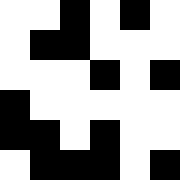[["white", "white", "black", "white", "black", "white"], ["white", "black", "black", "white", "white", "white"], ["white", "white", "white", "black", "white", "black"], ["black", "white", "white", "white", "white", "white"], ["black", "black", "white", "black", "white", "white"], ["white", "black", "black", "black", "white", "black"]]